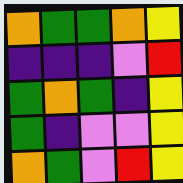[["orange", "green", "green", "orange", "yellow"], ["indigo", "indigo", "indigo", "violet", "red"], ["green", "orange", "green", "indigo", "yellow"], ["green", "indigo", "violet", "violet", "yellow"], ["orange", "green", "violet", "red", "yellow"]]